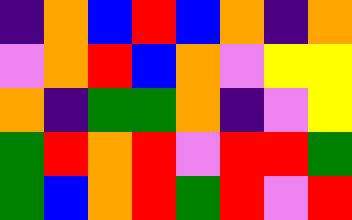[["indigo", "orange", "blue", "red", "blue", "orange", "indigo", "orange"], ["violet", "orange", "red", "blue", "orange", "violet", "yellow", "yellow"], ["orange", "indigo", "green", "green", "orange", "indigo", "violet", "yellow"], ["green", "red", "orange", "red", "violet", "red", "red", "green"], ["green", "blue", "orange", "red", "green", "red", "violet", "red"]]